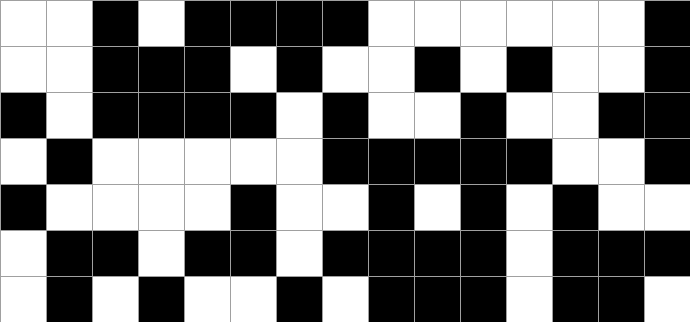[["white", "white", "black", "white", "black", "black", "black", "black", "white", "white", "white", "white", "white", "white", "black"], ["white", "white", "black", "black", "black", "white", "black", "white", "white", "black", "white", "black", "white", "white", "black"], ["black", "white", "black", "black", "black", "black", "white", "black", "white", "white", "black", "white", "white", "black", "black"], ["white", "black", "white", "white", "white", "white", "white", "black", "black", "black", "black", "black", "white", "white", "black"], ["black", "white", "white", "white", "white", "black", "white", "white", "black", "white", "black", "white", "black", "white", "white"], ["white", "black", "black", "white", "black", "black", "white", "black", "black", "black", "black", "white", "black", "black", "black"], ["white", "black", "white", "black", "white", "white", "black", "white", "black", "black", "black", "white", "black", "black", "white"]]